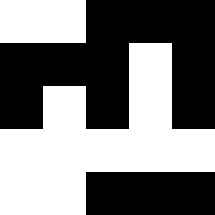[["white", "white", "black", "black", "black"], ["black", "black", "black", "white", "black"], ["black", "white", "black", "white", "black"], ["white", "white", "white", "white", "white"], ["white", "white", "black", "black", "black"]]